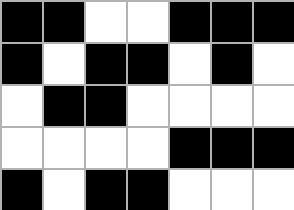[["black", "black", "white", "white", "black", "black", "black"], ["black", "white", "black", "black", "white", "black", "white"], ["white", "black", "black", "white", "white", "white", "white"], ["white", "white", "white", "white", "black", "black", "black"], ["black", "white", "black", "black", "white", "white", "white"]]